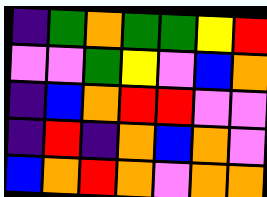[["indigo", "green", "orange", "green", "green", "yellow", "red"], ["violet", "violet", "green", "yellow", "violet", "blue", "orange"], ["indigo", "blue", "orange", "red", "red", "violet", "violet"], ["indigo", "red", "indigo", "orange", "blue", "orange", "violet"], ["blue", "orange", "red", "orange", "violet", "orange", "orange"]]